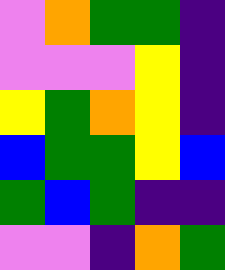[["violet", "orange", "green", "green", "indigo"], ["violet", "violet", "violet", "yellow", "indigo"], ["yellow", "green", "orange", "yellow", "indigo"], ["blue", "green", "green", "yellow", "blue"], ["green", "blue", "green", "indigo", "indigo"], ["violet", "violet", "indigo", "orange", "green"]]